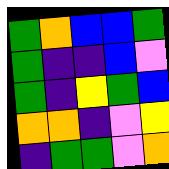[["green", "orange", "blue", "blue", "green"], ["green", "indigo", "indigo", "blue", "violet"], ["green", "indigo", "yellow", "green", "blue"], ["orange", "orange", "indigo", "violet", "yellow"], ["indigo", "green", "green", "violet", "orange"]]